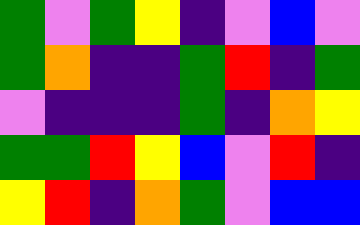[["green", "violet", "green", "yellow", "indigo", "violet", "blue", "violet"], ["green", "orange", "indigo", "indigo", "green", "red", "indigo", "green"], ["violet", "indigo", "indigo", "indigo", "green", "indigo", "orange", "yellow"], ["green", "green", "red", "yellow", "blue", "violet", "red", "indigo"], ["yellow", "red", "indigo", "orange", "green", "violet", "blue", "blue"]]